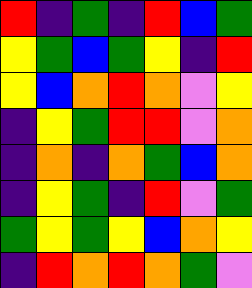[["red", "indigo", "green", "indigo", "red", "blue", "green"], ["yellow", "green", "blue", "green", "yellow", "indigo", "red"], ["yellow", "blue", "orange", "red", "orange", "violet", "yellow"], ["indigo", "yellow", "green", "red", "red", "violet", "orange"], ["indigo", "orange", "indigo", "orange", "green", "blue", "orange"], ["indigo", "yellow", "green", "indigo", "red", "violet", "green"], ["green", "yellow", "green", "yellow", "blue", "orange", "yellow"], ["indigo", "red", "orange", "red", "orange", "green", "violet"]]